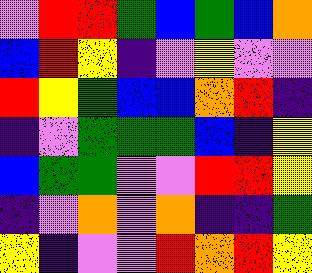[["violet", "red", "red", "green", "blue", "green", "blue", "orange"], ["blue", "red", "yellow", "indigo", "violet", "yellow", "violet", "violet"], ["red", "yellow", "green", "blue", "blue", "orange", "red", "indigo"], ["indigo", "violet", "green", "green", "green", "blue", "indigo", "yellow"], ["blue", "green", "green", "violet", "violet", "red", "red", "yellow"], ["indigo", "violet", "orange", "violet", "orange", "indigo", "indigo", "green"], ["yellow", "indigo", "violet", "violet", "red", "orange", "red", "yellow"]]